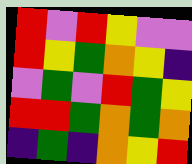[["red", "violet", "red", "yellow", "violet", "violet"], ["red", "yellow", "green", "orange", "yellow", "indigo"], ["violet", "green", "violet", "red", "green", "yellow"], ["red", "red", "green", "orange", "green", "orange"], ["indigo", "green", "indigo", "orange", "yellow", "red"]]